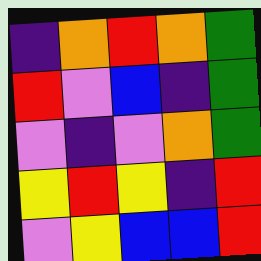[["indigo", "orange", "red", "orange", "green"], ["red", "violet", "blue", "indigo", "green"], ["violet", "indigo", "violet", "orange", "green"], ["yellow", "red", "yellow", "indigo", "red"], ["violet", "yellow", "blue", "blue", "red"]]